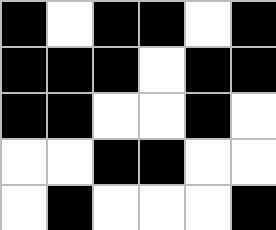[["black", "white", "black", "black", "white", "black"], ["black", "black", "black", "white", "black", "black"], ["black", "black", "white", "white", "black", "white"], ["white", "white", "black", "black", "white", "white"], ["white", "black", "white", "white", "white", "black"]]